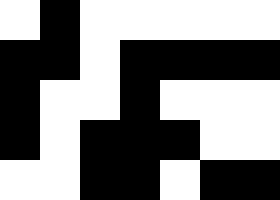[["white", "black", "white", "white", "white", "white", "white"], ["black", "black", "white", "black", "black", "black", "black"], ["black", "white", "white", "black", "white", "white", "white"], ["black", "white", "black", "black", "black", "white", "white"], ["white", "white", "black", "black", "white", "black", "black"]]